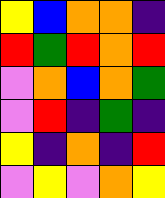[["yellow", "blue", "orange", "orange", "indigo"], ["red", "green", "red", "orange", "red"], ["violet", "orange", "blue", "orange", "green"], ["violet", "red", "indigo", "green", "indigo"], ["yellow", "indigo", "orange", "indigo", "red"], ["violet", "yellow", "violet", "orange", "yellow"]]